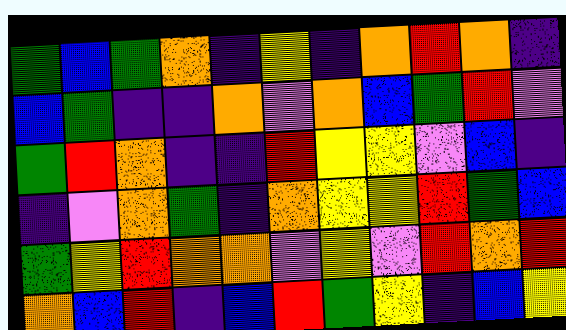[["green", "blue", "green", "orange", "indigo", "yellow", "indigo", "orange", "red", "orange", "indigo"], ["blue", "green", "indigo", "indigo", "orange", "violet", "orange", "blue", "green", "red", "violet"], ["green", "red", "orange", "indigo", "indigo", "red", "yellow", "yellow", "violet", "blue", "indigo"], ["indigo", "violet", "orange", "green", "indigo", "orange", "yellow", "yellow", "red", "green", "blue"], ["green", "yellow", "red", "orange", "orange", "violet", "yellow", "violet", "red", "orange", "red"], ["orange", "blue", "red", "indigo", "blue", "red", "green", "yellow", "indigo", "blue", "yellow"]]